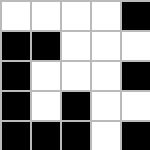[["white", "white", "white", "white", "black"], ["black", "black", "white", "white", "white"], ["black", "white", "white", "white", "black"], ["black", "white", "black", "white", "white"], ["black", "black", "black", "white", "black"]]